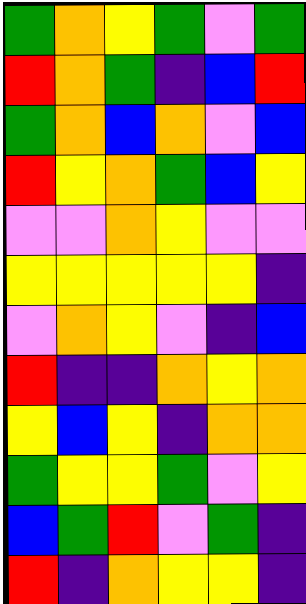[["green", "orange", "yellow", "green", "violet", "green"], ["red", "orange", "green", "indigo", "blue", "red"], ["green", "orange", "blue", "orange", "violet", "blue"], ["red", "yellow", "orange", "green", "blue", "yellow"], ["violet", "violet", "orange", "yellow", "violet", "violet"], ["yellow", "yellow", "yellow", "yellow", "yellow", "indigo"], ["violet", "orange", "yellow", "violet", "indigo", "blue"], ["red", "indigo", "indigo", "orange", "yellow", "orange"], ["yellow", "blue", "yellow", "indigo", "orange", "orange"], ["green", "yellow", "yellow", "green", "violet", "yellow"], ["blue", "green", "red", "violet", "green", "indigo"], ["red", "indigo", "orange", "yellow", "yellow", "indigo"]]